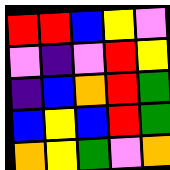[["red", "red", "blue", "yellow", "violet"], ["violet", "indigo", "violet", "red", "yellow"], ["indigo", "blue", "orange", "red", "green"], ["blue", "yellow", "blue", "red", "green"], ["orange", "yellow", "green", "violet", "orange"]]